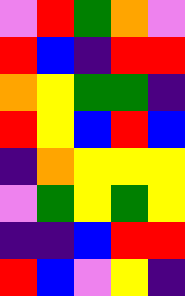[["violet", "red", "green", "orange", "violet"], ["red", "blue", "indigo", "red", "red"], ["orange", "yellow", "green", "green", "indigo"], ["red", "yellow", "blue", "red", "blue"], ["indigo", "orange", "yellow", "yellow", "yellow"], ["violet", "green", "yellow", "green", "yellow"], ["indigo", "indigo", "blue", "red", "red"], ["red", "blue", "violet", "yellow", "indigo"]]